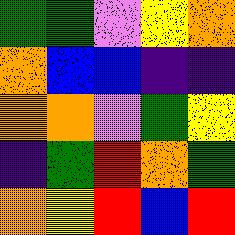[["green", "green", "violet", "yellow", "orange"], ["orange", "blue", "blue", "indigo", "indigo"], ["orange", "orange", "violet", "green", "yellow"], ["indigo", "green", "red", "orange", "green"], ["orange", "yellow", "red", "blue", "red"]]